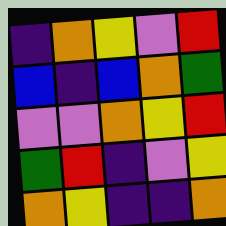[["indigo", "orange", "yellow", "violet", "red"], ["blue", "indigo", "blue", "orange", "green"], ["violet", "violet", "orange", "yellow", "red"], ["green", "red", "indigo", "violet", "yellow"], ["orange", "yellow", "indigo", "indigo", "orange"]]